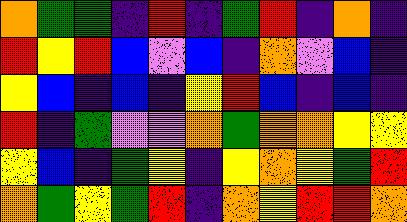[["orange", "green", "green", "indigo", "red", "indigo", "green", "red", "indigo", "orange", "indigo"], ["red", "yellow", "red", "blue", "violet", "blue", "indigo", "orange", "violet", "blue", "indigo"], ["yellow", "blue", "indigo", "blue", "indigo", "yellow", "red", "blue", "indigo", "blue", "indigo"], ["red", "indigo", "green", "violet", "violet", "orange", "green", "orange", "orange", "yellow", "yellow"], ["yellow", "blue", "indigo", "green", "yellow", "indigo", "yellow", "orange", "yellow", "green", "red"], ["orange", "green", "yellow", "green", "red", "indigo", "orange", "yellow", "red", "red", "orange"]]